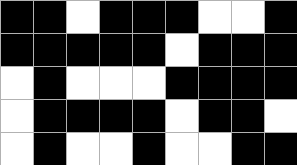[["black", "black", "white", "black", "black", "black", "white", "white", "black"], ["black", "black", "black", "black", "black", "white", "black", "black", "black"], ["white", "black", "white", "white", "white", "black", "black", "black", "black"], ["white", "black", "black", "black", "black", "white", "black", "black", "white"], ["white", "black", "white", "white", "black", "white", "white", "black", "black"]]